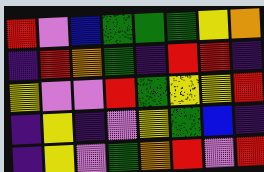[["red", "violet", "blue", "green", "green", "green", "yellow", "orange"], ["indigo", "red", "orange", "green", "indigo", "red", "red", "indigo"], ["yellow", "violet", "violet", "red", "green", "yellow", "yellow", "red"], ["indigo", "yellow", "indigo", "violet", "yellow", "green", "blue", "indigo"], ["indigo", "yellow", "violet", "green", "orange", "red", "violet", "red"]]